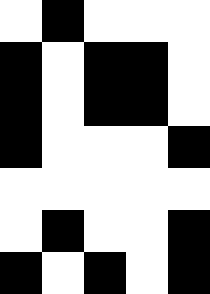[["white", "black", "white", "white", "white"], ["black", "white", "black", "black", "white"], ["black", "white", "black", "black", "white"], ["black", "white", "white", "white", "black"], ["white", "white", "white", "white", "white"], ["white", "black", "white", "white", "black"], ["black", "white", "black", "white", "black"]]